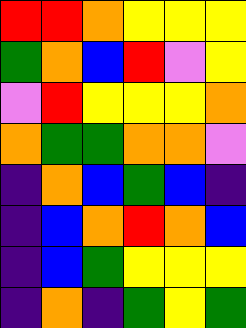[["red", "red", "orange", "yellow", "yellow", "yellow"], ["green", "orange", "blue", "red", "violet", "yellow"], ["violet", "red", "yellow", "yellow", "yellow", "orange"], ["orange", "green", "green", "orange", "orange", "violet"], ["indigo", "orange", "blue", "green", "blue", "indigo"], ["indigo", "blue", "orange", "red", "orange", "blue"], ["indigo", "blue", "green", "yellow", "yellow", "yellow"], ["indigo", "orange", "indigo", "green", "yellow", "green"]]